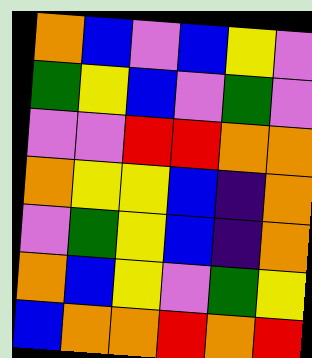[["orange", "blue", "violet", "blue", "yellow", "violet"], ["green", "yellow", "blue", "violet", "green", "violet"], ["violet", "violet", "red", "red", "orange", "orange"], ["orange", "yellow", "yellow", "blue", "indigo", "orange"], ["violet", "green", "yellow", "blue", "indigo", "orange"], ["orange", "blue", "yellow", "violet", "green", "yellow"], ["blue", "orange", "orange", "red", "orange", "red"]]